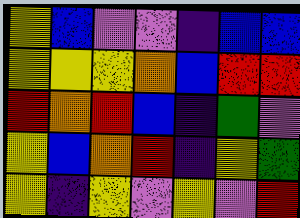[["yellow", "blue", "violet", "violet", "indigo", "blue", "blue"], ["yellow", "yellow", "yellow", "orange", "blue", "red", "red"], ["red", "orange", "red", "blue", "indigo", "green", "violet"], ["yellow", "blue", "orange", "red", "indigo", "yellow", "green"], ["yellow", "indigo", "yellow", "violet", "yellow", "violet", "red"]]